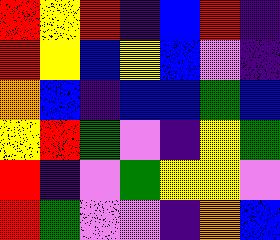[["red", "yellow", "red", "indigo", "blue", "red", "indigo"], ["red", "yellow", "blue", "yellow", "blue", "violet", "indigo"], ["orange", "blue", "indigo", "blue", "blue", "green", "blue"], ["yellow", "red", "green", "violet", "indigo", "yellow", "green"], ["red", "indigo", "violet", "green", "yellow", "yellow", "violet"], ["red", "green", "violet", "violet", "indigo", "orange", "blue"]]